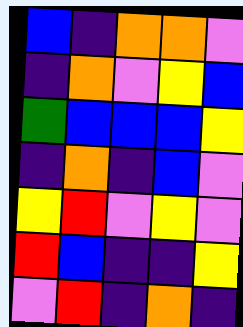[["blue", "indigo", "orange", "orange", "violet"], ["indigo", "orange", "violet", "yellow", "blue"], ["green", "blue", "blue", "blue", "yellow"], ["indigo", "orange", "indigo", "blue", "violet"], ["yellow", "red", "violet", "yellow", "violet"], ["red", "blue", "indigo", "indigo", "yellow"], ["violet", "red", "indigo", "orange", "indigo"]]